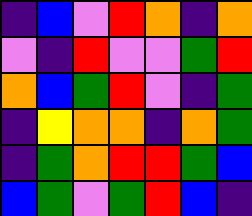[["indigo", "blue", "violet", "red", "orange", "indigo", "orange"], ["violet", "indigo", "red", "violet", "violet", "green", "red"], ["orange", "blue", "green", "red", "violet", "indigo", "green"], ["indigo", "yellow", "orange", "orange", "indigo", "orange", "green"], ["indigo", "green", "orange", "red", "red", "green", "blue"], ["blue", "green", "violet", "green", "red", "blue", "indigo"]]